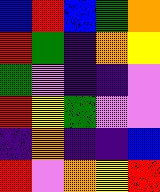[["blue", "red", "blue", "green", "orange"], ["red", "green", "indigo", "orange", "yellow"], ["green", "violet", "indigo", "indigo", "violet"], ["red", "yellow", "green", "violet", "violet"], ["indigo", "orange", "indigo", "indigo", "blue"], ["red", "violet", "orange", "yellow", "red"]]